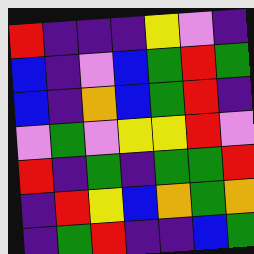[["red", "indigo", "indigo", "indigo", "yellow", "violet", "indigo"], ["blue", "indigo", "violet", "blue", "green", "red", "green"], ["blue", "indigo", "orange", "blue", "green", "red", "indigo"], ["violet", "green", "violet", "yellow", "yellow", "red", "violet"], ["red", "indigo", "green", "indigo", "green", "green", "red"], ["indigo", "red", "yellow", "blue", "orange", "green", "orange"], ["indigo", "green", "red", "indigo", "indigo", "blue", "green"]]